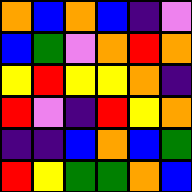[["orange", "blue", "orange", "blue", "indigo", "violet"], ["blue", "green", "violet", "orange", "red", "orange"], ["yellow", "red", "yellow", "yellow", "orange", "indigo"], ["red", "violet", "indigo", "red", "yellow", "orange"], ["indigo", "indigo", "blue", "orange", "blue", "green"], ["red", "yellow", "green", "green", "orange", "blue"]]